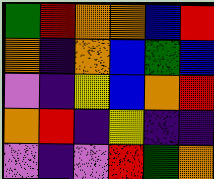[["green", "red", "orange", "orange", "blue", "red"], ["orange", "indigo", "orange", "blue", "green", "blue"], ["violet", "indigo", "yellow", "blue", "orange", "red"], ["orange", "red", "indigo", "yellow", "indigo", "indigo"], ["violet", "indigo", "violet", "red", "green", "orange"]]